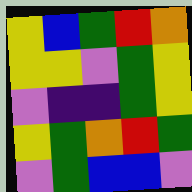[["yellow", "blue", "green", "red", "orange"], ["yellow", "yellow", "violet", "green", "yellow"], ["violet", "indigo", "indigo", "green", "yellow"], ["yellow", "green", "orange", "red", "green"], ["violet", "green", "blue", "blue", "violet"]]